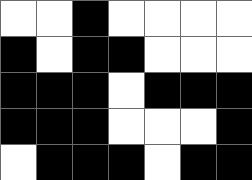[["white", "white", "black", "white", "white", "white", "white"], ["black", "white", "black", "black", "white", "white", "white"], ["black", "black", "black", "white", "black", "black", "black"], ["black", "black", "black", "white", "white", "white", "black"], ["white", "black", "black", "black", "white", "black", "black"]]